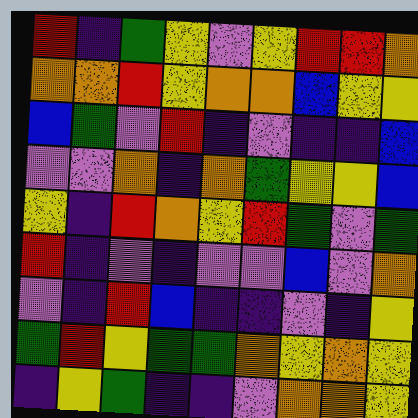[["red", "indigo", "green", "yellow", "violet", "yellow", "red", "red", "orange"], ["orange", "orange", "red", "yellow", "orange", "orange", "blue", "yellow", "yellow"], ["blue", "green", "violet", "red", "indigo", "violet", "indigo", "indigo", "blue"], ["violet", "violet", "orange", "indigo", "orange", "green", "yellow", "yellow", "blue"], ["yellow", "indigo", "red", "orange", "yellow", "red", "green", "violet", "green"], ["red", "indigo", "violet", "indigo", "violet", "violet", "blue", "violet", "orange"], ["violet", "indigo", "red", "blue", "indigo", "indigo", "violet", "indigo", "yellow"], ["green", "red", "yellow", "green", "green", "orange", "yellow", "orange", "yellow"], ["indigo", "yellow", "green", "indigo", "indigo", "violet", "orange", "orange", "yellow"]]